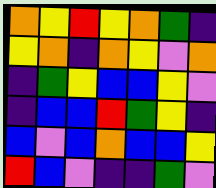[["orange", "yellow", "red", "yellow", "orange", "green", "indigo"], ["yellow", "orange", "indigo", "orange", "yellow", "violet", "orange"], ["indigo", "green", "yellow", "blue", "blue", "yellow", "violet"], ["indigo", "blue", "blue", "red", "green", "yellow", "indigo"], ["blue", "violet", "blue", "orange", "blue", "blue", "yellow"], ["red", "blue", "violet", "indigo", "indigo", "green", "violet"]]